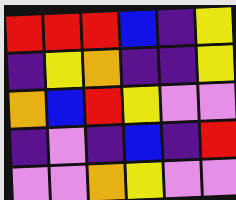[["red", "red", "red", "blue", "indigo", "yellow"], ["indigo", "yellow", "orange", "indigo", "indigo", "yellow"], ["orange", "blue", "red", "yellow", "violet", "violet"], ["indigo", "violet", "indigo", "blue", "indigo", "red"], ["violet", "violet", "orange", "yellow", "violet", "violet"]]